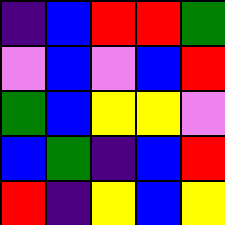[["indigo", "blue", "red", "red", "green"], ["violet", "blue", "violet", "blue", "red"], ["green", "blue", "yellow", "yellow", "violet"], ["blue", "green", "indigo", "blue", "red"], ["red", "indigo", "yellow", "blue", "yellow"]]